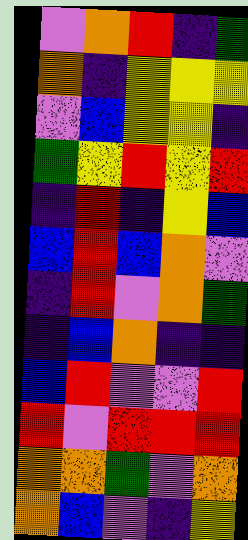[["violet", "orange", "red", "indigo", "green"], ["orange", "indigo", "yellow", "yellow", "yellow"], ["violet", "blue", "yellow", "yellow", "indigo"], ["green", "yellow", "red", "yellow", "red"], ["indigo", "red", "indigo", "yellow", "blue"], ["blue", "red", "blue", "orange", "violet"], ["indigo", "red", "violet", "orange", "green"], ["indigo", "blue", "orange", "indigo", "indigo"], ["blue", "red", "violet", "violet", "red"], ["red", "violet", "red", "red", "red"], ["orange", "orange", "green", "violet", "orange"], ["orange", "blue", "violet", "indigo", "yellow"]]